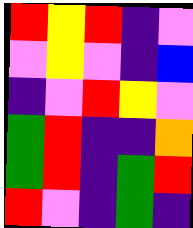[["red", "yellow", "red", "indigo", "violet"], ["violet", "yellow", "violet", "indigo", "blue"], ["indigo", "violet", "red", "yellow", "violet"], ["green", "red", "indigo", "indigo", "orange"], ["green", "red", "indigo", "green", "red"], ["red", "violet", "indigo", "green", "indigo"]]